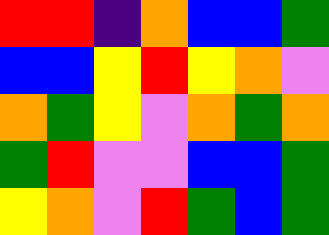[["red", "red", "indigo", "orange", "blue", "blue", "green"], ["blue", "blue", "yellow", "red", "yellow", "orange", "violet"], ["orange", "green", "yellow", "violet", "orange", "green", "orange"], ["green", "red", "violet", "violet", "blue", "blue", "green"], ["yellow", "orange", "violet", "red", "green", "blue", "green"]]